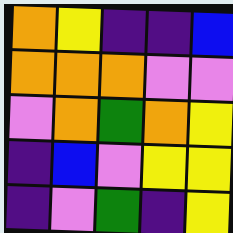[["orange", "yellow", "indigo", "indigo", "blue"], ["orange", "orange", "orange", "violet", "violet"], ["violet", "orange", "green", "orange", "yellow"], ["indigo", "blue", "violet", "yellow", "yellow"], ["indigo", "violet", "green", "indigo", "yellow"]]